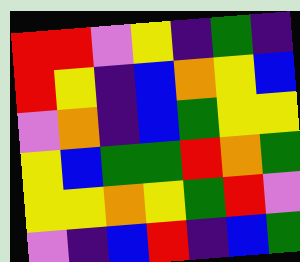[["red", "red", "violet", "yellow", "indigo", "green", "indigo"], ["red", "yellow", "indigo", "blue", "orange", "yellow", "blue"], ["violet", "orange", "indigo", "blue", "green", "yellow", "yellow"], ["yellow", "blue", "green", "green", "red", "orange", "green"], ["yellow", "yellow", "orange", "yellow", "green", "red", "violet"], ["violet", "indigo", "blue", "red", "indigo", "blue", "green"]]